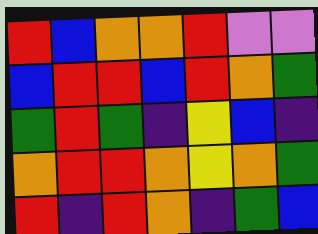[["red", "blue", "orange", "orange", "red", "violet", "violet"], ["blue", "red", "red", "blue", "red", "orange", "green"], ["green", "red", "green", "indigo", "yellow", "blue", "indigo"], ["orange", "red", "red", "orange", "yellow", "orange", "green"], ["red", "indigo", "red", "orange", "indigo", "green", "blue"]]